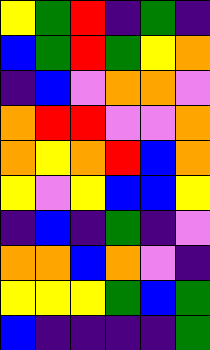[["yellow", "green", "red", "indigo", "green", "indigo"], ["blue", "green", "red", "green", "yellow", "orange"], ["indigo", "blue", "violet", "orange", "orange", "violet"], ["orange", "red", "red", "violet", "violet", "orange"], ["orange", "yellow", "orange", "red", "blue", "orange"], ["yellow", "violet", "yellow", "blue", "blue", "yellow"], ["indigo", "blue", "indigo", "green", "indigo", "violet"], ["orange", "orange", "blue", "orange", "violet", "indigo"], ["yellow", "yellow", "yellow", "green", "blue", "green"], ["blue", "indigo", "indigo", "indigo", "indigo", "green"]]